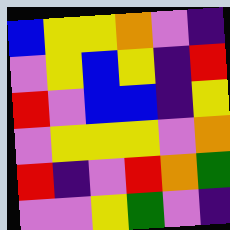[["blue", "yellow", "yellow", "orange", "violet", "indigo"], ["violet", "yellow", "blue", "yellow", "indigo", "red"], ["red", "violet", "blue", "blue", "indigo", "yellow"], ["violet", "yellow", "yellow", "yellow", "violet", "orange"], ["red", "indigo", "violet", "red", "orange", "green"], ["violet", "violet", "yellow", "green", "violet", "indigo"]]